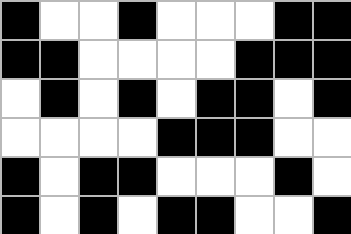[["black", "white", "white", "black", "white", "white", "white", "black", "black"], ["black", "black", "white", "white", "white", "white", "black", "black", "black"], ["white", "black", "white", "black", "white", "black", "black", "white", "black"], ["white", "white", "white", "white", "black", "black", "black", "white", "white"], ["black", "white", "black", "black", "white", "white", "white", "black", "white"], ["black", "white", "black", "white", "black", "black", "white", "white", "black"]]